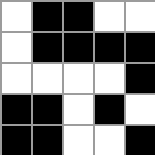[["white", "black", "black", "white", "white"], ["white", "black", "black", "black", "black"], ["white", "white", "white", "white", "black"], ["black", "black", "white", "black", "white"], ["black", "black", "white", "white", "black"]]